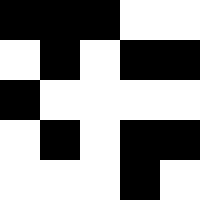[["black", "black", "black", "white", "white"], ["white", "black", "white", "black", "black"], ["black", "white", "white", "white", "white"], ["white", "black", "white", "black", "black"], ["white", "white", "white", "black", "white"]]